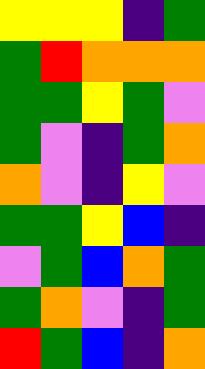[["yellow", "yellow", "yellow", "indigo", "green"], ["green", "red", "orange", "orange", "orange"], ["green", "green", "yellow", "green", "violet"], ["green", "violet", "indigo", "green", "orange"], ["orange", "violet", "indigo", "yellow", "violet"], ["green", "green", "yellow", "blue", "indigo"], ["violet", "green", "blue", "orange", "green"], ["green", "orange", "violet", "indigo", "green"], ["red", "green", "blue", "indigo", "orange"]]